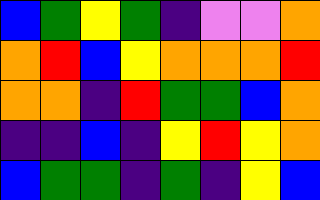[["blue", "green", "yellow", "green", "indigo", "violet", "violet", "orange"], ["orange", "red", "blue", "yellow", "orange", "orange", "orange", "red"], ["orange", "orange", "indigo", "red", "green", "green", "blue", "orange"], ["indigo", "indigo", "blue", "indigo", "yellow", "red", "yellow", "orange"], ["blue", "green", "green", "indigo", "green", "indigo", "yellow", "blue"]]